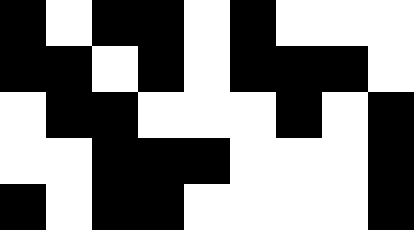[["black", "white", "black", "black", "white", "black", "white", "white", "white"], ["black", "black", "white", "black", "white", "black", "black", "black", "white"], ["white", "black", "black", "white", "white", "white", "black", "white", "black"], ["white", "white", "black", "black", "black", "white", "white", "white", "black"], ["black", "white", "black", "black", "white", "white", "white", "white", "black"]]